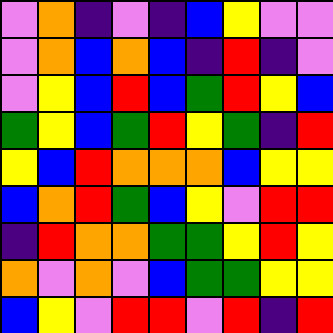[["violet", "orange", "indigo", "violet", "indigo", "blue", "yellow", "violet", "violet"], ["violet", "orange", "blue", "orange", "blue", "indigo", "red", "indigo", "violet"], ["violet", "yellow", "blue", "red", "blue", "green", "red", "yellow", "blue"], ["green", "yellow", "blue", "green", "red", "yellow", "green", "indigo", "red"], ["yellow", "blue", "red", "orange", "orange", "orange", "blue", "yellow", "yellow"], ["blue", "orange", "red", "green", "blue", "yellow", "violet", "red", "red"], ["indigo", "red", "orange", "orange", "green", "green", "yellow", "red", "yellow"], ["orange", "violet", "orange", "violet", "blue", "green", "green", "yellow", "yellow"], ["blue", "yellow", "violet", "red", "red", "violet", "red", "indigo", "red"]]